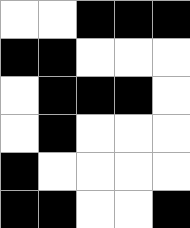[["white", "white", "black", "black", "black"], ["black", "black", "white", "white", "white"], ["white", "black", "black", "black", "white"], ["white", "black", "white", "white", "white"], ["black", "white", "white", "white", "white"], ["black", "black", "white", "white", "black"]]